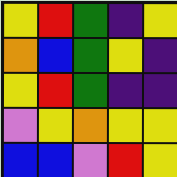[["yellow", "red", "green", "indigo", "yellow"], ["orange", "blue", "green", "yellow", "indigo"], ["yellow", "red", "green", "indigo", "indigo"], ["violet", "yellow", "orange", "yellow", "yellow"], ["blue", "blue", "violet", "red", "yellow"]]